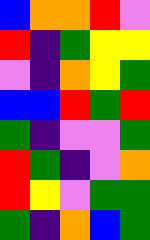[["blue", "orange", "orange", "red", "violet"], ["red", "indigo", "green", "yellow", "yellow"], ["violet", "indigo", "orange", "yellow", "green"], ["blue", "blue", "red", "green", "red"], ["green", "indigo", "violet", "violet", "green"], ["red", "green", "indigo", "violet", "orange"], ["red", "yellow", "violet", "green", "green"], ["green", "indigo", "orange", "blue", "green"]]